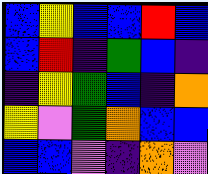[["blue", "yellow", "blue", "blue", "red", "blue"], ["blue", "red", "indigo", "green", "blue", "indigo"], ["indigo", "yellow", "green", "blue", "indigo", "orange"], ["yellow", "violet", "green", "orange", "blue", "blue"], ["blue", "blue", "violet", "indigo", "orange", "violet"]]